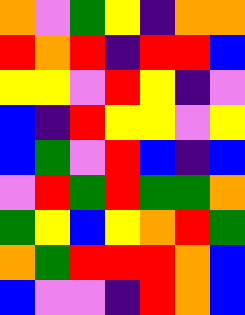[["orange", "violet", "green", "yellow", "indigo", "orange", "orange"], ["red", "orange", "red", "indigo", "red", "red", "blue"], ["yellow", "yellow", "violet", "red", "yellow", "indigo", "violet"], ["blue", "indigo", "red", "yellow", "yellow", "violet", "yellow"], ["blue", "green", "violet", "red", "blue", "indigo", "blue"], ["violet", "red", "green", "red", "green", "green", "orange"], ["green", "yellow", "blue", "yellow", "orange", "red", "green"], ["orange", "green", "red", "red", "red", "orange", "blue"], ["blue", "violet", "violet", "indigo", "red", "orange", "blue"]]